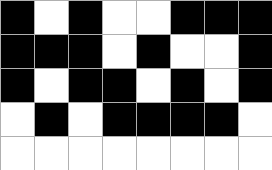[["black", "white", "black", "white", "white", "black", "black", "black"], ["black", "black", "black", "white", "black", "white", "white", "black"], ["black", "white", "black", "black", "white", "black", "white", "black"], ["white", "black", "white", "black", "black", "black", "black", "white"], ["white", "white", "white", "white", "white", "white", "white", "white"]]